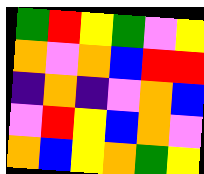[["green", "red", "yellow", "green", "violet", "yellow"], ["orange", "violet", "orange", "blue", "red", "red"], ["indigo", "orange", "indigo", "violet", "orange", "blue"], ["violet", "red", "yellow", "blue", "orange", "violet"], ["orange", "blue", "yellow", "orange", "green", "yellow"]]